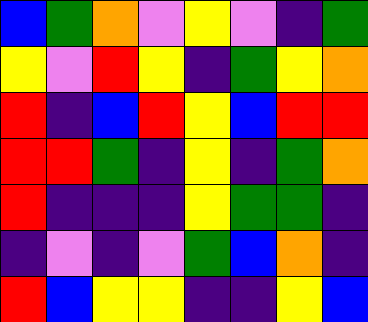[["blue", "green", "orange", "violet", "yellow", "violet", "indigo", "green"], ["yellow", "violet", "red", "yellow", "indigo", "green", "yellow", "orange"], ["red", "indigo", "blue", "red", "yellow", "blue", "red", "red"], ["red", "red", "green", "indigo", "yellow", "indigo", "green", "orange"], ["red", "indigo", "indigo", "indigo", "yellow", "green", "green", "indigo"], ["indigo", "violet", "indigo", "violet", "green", "blue", "orange", "indigo"], ["red", "blue", "yellow", "yellow", "indigo", "indigo", "yellow", "blue"]]